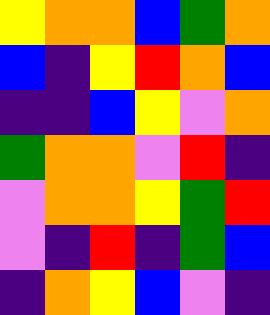[["yellow", "orange", "orange", "blue", "green", "orange"], ["blue", "indigo", "yellow", "red", "orange", "blue"], ["indigo", "indigo", "blue", "yellow", "violet", "orange"], ["green", "orange", "orange", "violet", "red", "indigo"], ["violet", "orange", "orange", "yellow", "green", "red"], ["violet", "indigo", "red", "indigo", "green", "blue"], ["indigo", "orange", "yellow", "blue", "violet", "indigo"]]